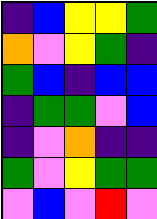[["indigo", "blue", "yellow", "yellow", "green"], ["orange", "violet", "yellow", "green", "indigo"], ["green", "blue", "indigo", "blue", "blue"], ["indigo", "green", "green", "violet", "blue"], ["indigo", "violet", "orange", "indigo", "indigo"], ["green", "violet", "yellow", "green", "green"], ["violet", "blue", "violet", "red", "violet"]]